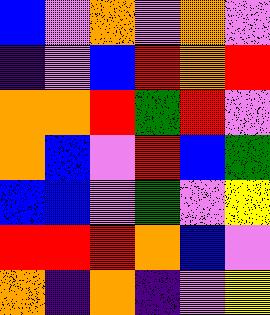[["blue", "violet", "orange", "violet", "orange", "violet"], ["indigo", "violet", "blue", "red", "orange", "red"], ["orange", "orange", "red", "green", "red", "violet"], ["orange", "blue", "violet", "red", "blue", "green"], ["blue", "blue", "violet", "green", "violet", "yellow"], ["red", "red", "red", "orange", "blue", "violet"], ["orange", "indigo", "orange", "indigo", "violet", "yellow"]]